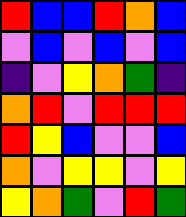[["red", "blue", "blue", "red", "orange", "blue"], ["violet", "blue", "violet", "blue", "violet", "blue"], ["indigo", "violet", "yellow", "orange", "green", "indigo"], ["orange", "red", "violet", "red", "red", "red"], ["red", "yellow", "blue", "violet", "violet", "blue"], ["orange", "violet", "yellow", "yellow", "violet", "yellow"], ["yellow", "orange", "green", "violet", "red", "green"]]